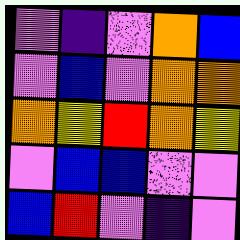[["violet", "indigo", "violet", "orange", "blue"], ["violet", "blue", "violet", "orange", "orange"], ["orange", "yellow", "red", "orange", "yellow"], ["violet", "blue", "blue", "violet", "violet"], ["blue", "red", "violet", "indigo", "violet"]]